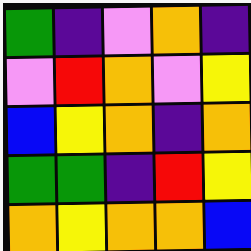[["green", "indigo", "violet", "orange", "indigo"], ["violet", "red", "orange", "violet", "yellow"], ["blue", "yellow", "orange", "indigo", "orange"], ["green", "green", "indigo", "red", "yellow"], ["orange", "yellow", "orange", "orange", "blue"]]